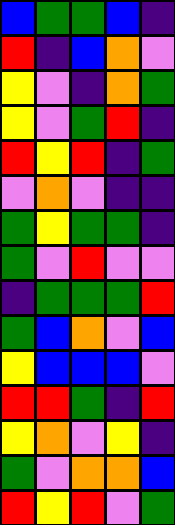[["blue", "green", "green", "blue", "indigo"], ["red", "indigo", "blue", "orange", "violet"], ["yellow", "violet", "indigo", "orange", "green"], ["yellow", "violet", "green", "red", "indigo"], ["red", "yellow", "red", "indigo", "green"], ["violet", "orange", "violet", "indigo", "indigo"], ["green", "yellow", "green", "green", "indigo"], ["green", "violet", "red", "violet", "violet"], ["indigo", "green", "green", "green", "red"], ["green", "blue", "orange", "violet", "blue"], ["yellow", "blue", "blue", "blue", "violet"], ["red", "red", "green", "indigo", "red"], ["yellow", "orange", "violet", "yellow", "indigo"], ["green", "violet", "orange", "orange", "blue"], ["red", "yellow", "red", "violet", "green"]]